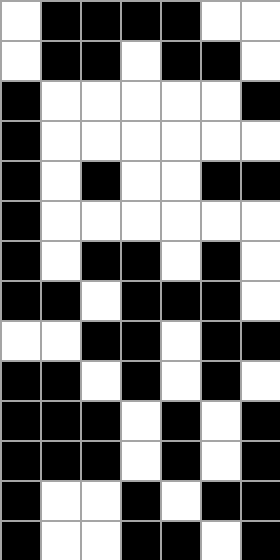[["white", "black", "black", "black", "black", "white", "white"], ["white", "black", "black", "white", "black", "black", "white"], ["black", "white", "white", "white", "white", "white", "black"], ["black", "white", "white", "white", "white", "white", "white"], ["black", "white", "black", "white", "white", "black", "black"], ["black", "white", "white", "white", "white", "white", "white"], ["black", "white", "black", "black", "white", "black", "white"], ["black", "black", "white", "black", "black", "black", "white"], ["white", "white", "black", "black", "white", "black", "black"], ["black", "black", "white", "black", "white", "black", "white"], ["black", "black", "black", "white", "black", "white", "black"], ["black", "black", "black", "white", "black", "white", "black"], ["black", "white", "white", "black", "white", "black", "black"], ["black", "white", "white", "black", "black", "white", "black"]]